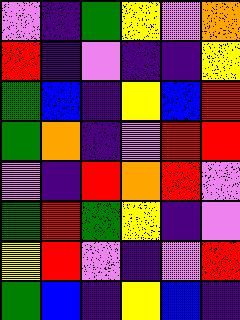[["violet", "indigo", "green", "yellow", "violet", "orange"], ["red", "indigo", "violet", "indigo", "indigo", "yellow"], ["green", "blue", "indigo", "yellow", "blue", "red"], ["green", "orange", "indigo", "violet", "red", "red"], ["violet", "indigo", "red", "orange", "red", "violet"], ["green", "red", "green", "yellow", "indigo", "violet"], ["yellow", "red", "violet", "indigo", "violet", "red"], ["green", "blue", "indigo", "yellow", "blue", "indigo"]]